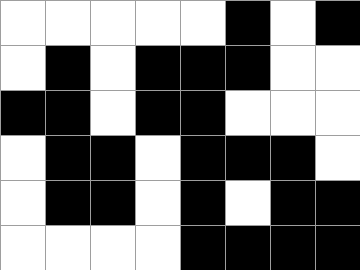[["white", "white", "white", "white", "white", "black", "white", "black"], ["white", "black", "white", "black", "black", "black", "white", "white"], ["black", "black", "white", "black", "black", "white", "white", "white"], ["white", "black", "black", "white", "black", "black", "black", "white"], ["white", "black", "black", "white", "black", "white", "black", "black"], ["white", "white", "white", "white", "black", "black", "black", "black"]]